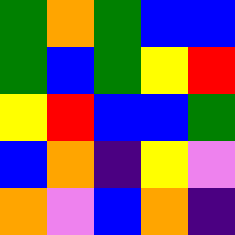[["green", "orange", "green", "blue", "blue"], ["green", "blue", "green", "yellow", "red"], ["yellow", "red", "blue", "blue", "green"], ["blue", "orange", "indigo", "yellow", "violet"], ["orange", "violet", "blue", "orange", "indigo"]]